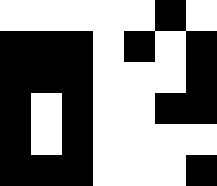[["white", "white", "white", "white", "white", "black", "white"], ["black", "black", "black", "white", "black", "white", "black"], ["black", "black", "black", "white", "white", "white", "black"], ["black", "white", "black", "white", "white", "black", "black"], ["black", "white", "black", "white", "white", "white", "white"], ["black", "black", "black", "white", "white", "white", "black"]]